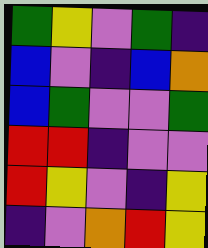[["green", "yellow", "violet", "green", "indigo"], ["blue", "violet", "indigo", "blue", "orange"], ["blue", "green", "violet", "violet", "green"], ["red", "red", "indigo", "violet", "violet"], ["red", "yellow", "violet", "indigo", "yellow"], ["indigo", "violet", "orange", "red", "yellow"]]